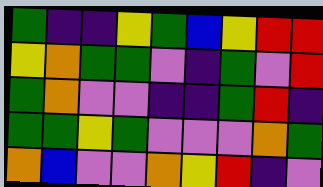[["green", "indigo", "indigo", "yellow", "green", "blue", "yellow", "red", "red"], ["yellow", "orange", "green", "green", "violet", "indigo", "green", "violet", "red"], ["green", "orange", "violet", "violet", "indigo", "indigo", "green", "red", "indigo"], ["green", "green", "yellow", "green", "violet", "violet", "violet", "orange", "green"], ["orange", "blue", "violet", "violet", "orange", "yellow", "red", "indigo", "violet"]]